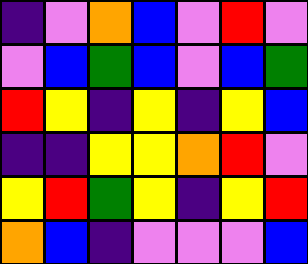[["indigo", "violet", "orange", "blue", "violet", "red", "violet"], ["violet", "blue", "green", "blue", "violet", "blue", "green"], ["red", "yellow", "indigo", "yellow", "indigo", "yellow", "blue"], ["indigo", "indigo", "yellow", "yellow", "orange", "red", "violet"], ["yellow", "red", "green", "yellow", "indigo", "yellow", "red"], ["orange", "blue", "indigo", "violet", "violet", "violet", "blue"]]